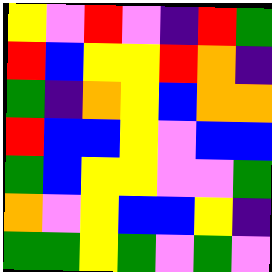[["yellow", "violet", "red", "violet", "indigo", "red", "green"], ["red", "blue", "yellow", "yellow", "red", "orange", "indigo"], ["green", "indigo", "orange", "yellow", "blue", "orange", "orange"], ["red", "blue", "blue", "yellow", "violet", "blue", "blue"], ["green", "blue", "yellow", "yellow", "violet", "violet", "green"], ["orange", "violet", "yellow", "blue", "blue", "yellow", "indigo"], ["green", "green", "yellow", "green", "violet", "green", "violet"]]